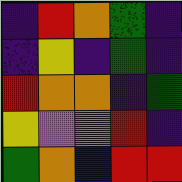[["indigo", "red", "orange", "green", "indigo"], ["indigo", "yellow", "indigo", "green", "indigo"], ["red", "orange", "orange", "indigo", "green"], ["yellow", "violet", "violet", "red", "indigo"], ["green", "orange", "blue", "red", "red"]]